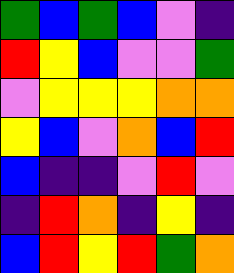[["green", "blue", "green", "blue", "violet", "indigo"], ["red", "yellow", "blue", "violet", "violet", "green"], ["violet", "yellow", "yellow", "yellow", "orange", "orange"], ["yellow", "blue", "violet", "orange", "blue", "red"], ["blue", "indigo", "indigo", "violet", "red", "violet"], ["indigo", "red", "orange", "indigo", "yellow", "indigo"], ["blue", "red", "yellow", "red", "green", "orange"]]